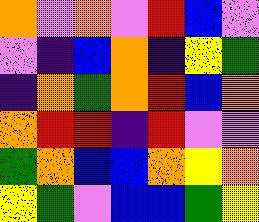[["orange", "violet", "orange", "violet", "red", "blue", "violet"], ["violet", "indigo", "blue", "orange", "indigo", "yellow", "green"], ["indigo", "orange", "green", "orange", "red", "blue", "orange"], ["orange", "red", "red", "indigo", "red", "violet", "violet"], ["green", "orange", "blue", "blue", "orange", "yellow", "orange"], ["yellow", "green", "violet", "blue", "blue", "green", "yellow"]]